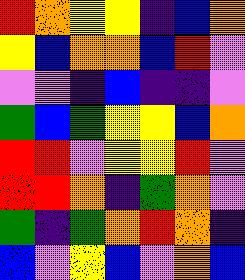[["red", "orange", "yellow", "yellow", "indigo", "blue", "orange"], ["yellow", "blue", "orange", "orange", "blue", "red", "violet"], ["violet", "violet", "indigo", "blue", "indigo", "indigo", "violet"], ["green", "blue", "green", "yellow", "yellow", "blue", "orange"], ["red", "red", "violet", "yellow", "yellow", "red", "violet"], ["red", "red", "orange", "indigo", "green", "orange", "violet"], ["green", "indigo", "green", "orange", "red", "orange", "indigo"], ["blue", "violet", "yellow", "blue", "violet", "orange", "blue"]]